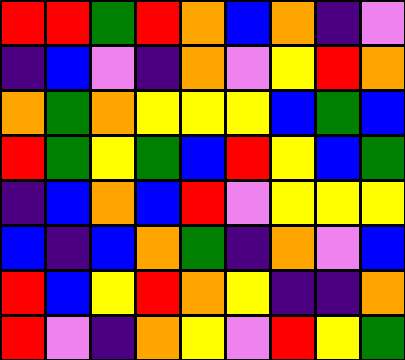[["red", "red", "green", "red", "orange", "blue", "orange", "indigo", "violet"], ["indigo", "blue", "violet", "indigo", "orange", "violet", "yellow", "red", "orange"], ["orange", "green", "orange", "yellow", "yellow", "yellow", "blue", "green", "blue"], ["red", "green", "yellow", "green", "blue", "red", "yellow", "blue", "green"], ["indigo", "blue", "orange", "blue", "red", "violet", "yellow", "yellow", "yellow"], ["blue", "indigo", "blue", "orange", "green", "indigo", "orange", "violet", "blue"], ["red", "blue", "yellow", "red", "orange", "yellow", "indigo", "indigo", "orange"], ["red", "violet", "indigo", "orange", "yellow", "violet", "red", "yellow", "green"]]